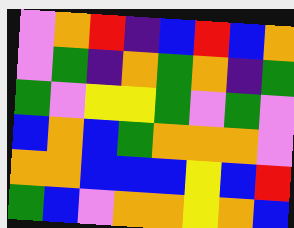[["violet", "orange", "red", "indigo", "blue", "red", "blue", "orange"], ["violet", "green", "indigo", "orange", "green", "orange", "indigo", "green"], ["green", "violet", "yellow", "yellow", "green", "violet", "green", "violet"], ["blue", "orange", "blue", "green", "orange", "orange", "orange", "violet"], ["orange", "orange", "blue", "blue", "blue", "yellow", "blue", "red"], ["green", "blue", "violet", "orange", "orange", "yellow", "orange", "blue"]]